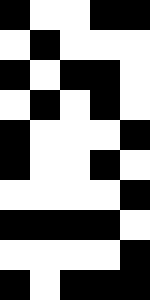[["black", "white", "white", "black", "black"], ["white", "black", "white", "white", "white"], ["black", "white", "black", "black", "white"], ["white", "black", "white", "black", "white"], ["black", "white", "white", "white", "black"], ["black", "white", "white", "black", "white"], ["white", "white", "white", "white", "black"], ["black", "black", "black", "black", "white"], ["white", "white", "white", "white", "black"], ["black", "white", "black", "black", "black"]]